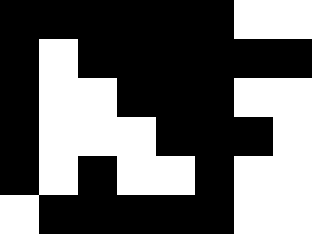[["black", "black", "black", "black", "black", "black", "white", "white"], ["black", "white", "black", "black", "black", "black", "black", "black"], ["black", "white", "white", "black", "black", "black", "white", "white"], ["black", "white", "white", "white", "black", "black", "black", "white"], ["black", "white", "black", "white", "white", "black", "white", "white"], ["white", "black", "black", "black", "black", "black", "white", "white"]]